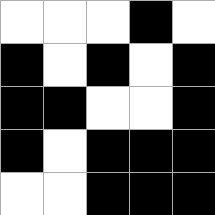[["white", "white", "white", "black", "white"], ["black", "white", "black", "white", "black"], ["black", "black", "white", "white", "black"], ["black", "white", "black", "black", "black"], ["white", "white", "black", "black", "black"]]